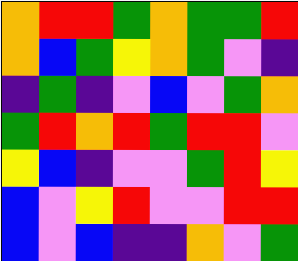[["orange", "red", "red", "green", "orange", "green", "green", "red"], ["orange", "blue", "green", "yellow", "orange", "green", "violet", "indigo"], ["indigo", "green", "indigo", "violet", "blue", "violet", "green", "orange"], ["green", "red", "orange", "red", "green", "red", "red", "violet"], ["yellow", "blue", "indigo", "violet", "violet", "green", "red", "yellow"], ["blue", "violet", "yellow", "red", "violet", "violet", "red", "red"], ["blue", "violet", "blue", "indigo", "indigo", "orange", "violet", "green"]]